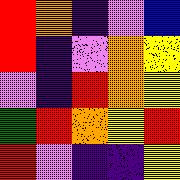[["red", "orange", "indigo", "violet", "blue"], ["red", "indigo", "violet", "orange", "yellow"], ["violet", "indigo", "red", "orange", "yellow"], ["green", "red", "orange", "yellow", "red"], ["red", "violet", "indigo", "indigo", "yellow"]]